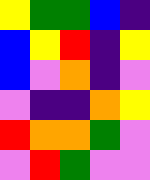[["yellow", "green", "green", "blue", "indigo"], ["blue", "yellow", "red", "indigo", "yellow"], ["blue", "violet", "orange", "indigo", "violet"], ["violet", "indigo", "indigo", "orange", "yellow"], ["red", "orange", "orange", "green", "violet"], ["violet", "red", "green", "violet", "violet"]]